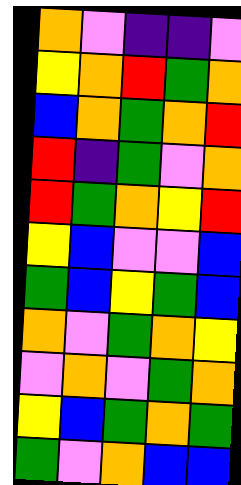[["orange", "violet", "indigo", "indigo", "violet"], ["yellow", "orange", "red", "green", "orange"], ["blue", "orange", "green", "orange", "red"], ["red", "indigo", "green", "violet", "orange"], ["red", "green", "orange", "yellow", "red"], ["yellow", "blue", "violet", "violet", "blue"], ["green", "blue", "yellow", "green", "blue"], ["orange", "violet", "green", "orange", "yellow"], ["violet", "orange", "violet", "green", "orange"], ["yellow", "blue", "green", "orange", "green"], ["green", "violet", "orange", "blue", "blue"]]